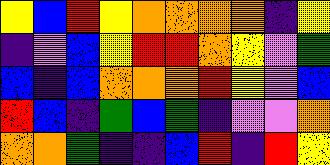[["yellow", "blue", "red", "yellow", "orange", "orange", "orange", "orange", "indigo", "yellow"], ["indigo", "violet", "blue", "yellow", "red", "red", "orange", "yellow", "violet", "green"], ["blue", "indigo", "blue", "orange", "orange", "orange", "red", "yellow", "violet", "blue"], ["red", "blue", "indigo", "green", "blue", "green", "indigo", "violet", "violet", "orange"], ["orange", "orange", "green", "indigo", "indigo", "blue", "red", "indigo", "red", "yellow"]]